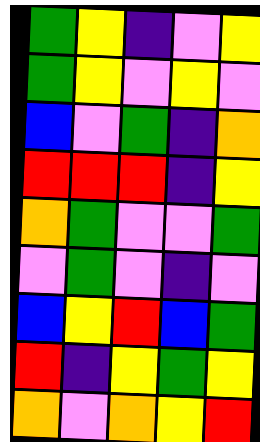[["green", "yellow", "indigo", "violet", "yellow"], ["green", "yellow", "violet", "yellow", "violet"], ["blue", "violet", "green", "indigo", "orange"], ["red", "red", "red", "indigo", "yellow"], ["orange", "green", "violet", "violet", "green"], ["violet", "green", "violet", "indigo", "violet"], ["blue", "yellow", "red", "blue", "green"], ["red", "indigo", "yellow", "green", "yellow"], ["orange", "violet", "orange", "yellow", "red"]]